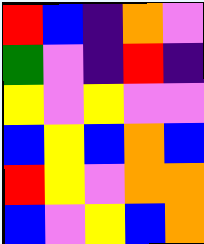[["red", "blue", "indigo", "orange", "violet"], ["green", "violet", "indigo", "red", "indigo"], ["yellow", "violet", "yellow", "violet", "violet"], ["blue", "yellow", "blue", "orange", "blue"], ["red", "yellow", "violet", "orange", "orange"], ["blue", "violet", "yellow", "blue", "orange"]]